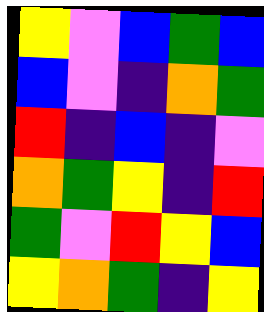[["yellow", "violet", "blue", "green", "blue"], ["blue", "violet", "indigo", "orange", "green"], ["red", "indigo", "blue", "indigo", "violet"], ["orange", "green", "yellow", "indigo", "red"], ["green", "violet", "red", "yellow", "blue"], ["yellow", "orange", "green", "indigo", "yellow"]]